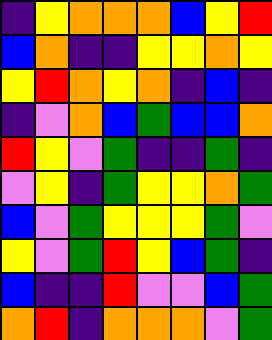[["indigo", "yellow", "orange", "orange", "orange", "blue", "yellow", "red"], ["blue", "orange", "indigo", "indigo", "yellow", "yellow", "orange", "yellow"], ["yellow", "red", "orange", "yellow", "orange", "indigo", "blue", "indigo"], ["indigo", "violet", "orange", "blue", "green", "blue", "blue", "orange"], ["red", "yellow", "violet", "green", "indigo", "indigo", "green", "indigo"], ["violet", "yellow", "indigo", "green", "yellow", "yellow", "orange", "green"], ["blue", "violet", "green", "yellow", "yellow", "yellow", "green", "violet"], ["yellow", "violet", "green", "red", "yellow", "blue", "green", "indigo"], ["blue", "indigo", "indigo", "red", "violet", "violet", "blue", "green"], ["orange", "red", "indigo", "orange", "orange", "orange", "violet", "green"]]